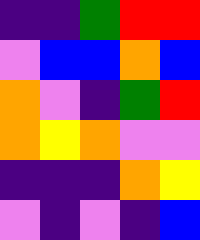[["indigo", "indigo", "green", "red", "red"], ["violet", "blue", "blue", "orange", "blue"], ["orange", "violet", "indigo", "green", "red"], ["orange", "yellow", "orange", "violet", "violet"], ["indigo", "indigo", "indigo", "orange", "yellow"], ["violet", "indigo", "violet", "indigo", "blue"]]